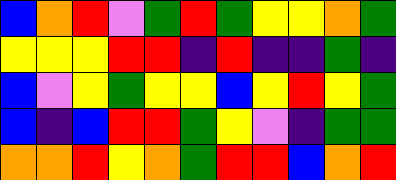[["blue", "orange", "red", "violet", "green", "red", "green", "yellow", "yellow", "orange", "green"], ["yellow", "yellow", "yellow", "red", "red", "indigo", "red", "indigo", "indigo", "green", "indigo"], ["blue", "violet", "yellow", "green", "yellow", "yellow", "blue", "yellow", "red", "yellow", "green"], ["blue", "indigo", "blue", "red", "red", "green", "yellow", "violet", "indigo", "green", "green"], ["orange", "orange", "red", "yellow", "orange", "green", "red", "red", "blue", "orange", "red"]]